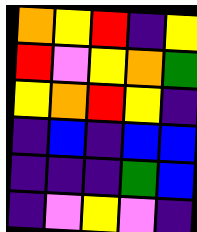[["orange", "yellow", "red", "indigo", "yellow"], ["red", "violet", "yellow", "orange", "green"], ["yellow", "orange", "red", "yellow", "indigo"], ["indigo", "blue", "indigo", "blue", "blue"], ["indigo", "indigo", "indigo", "green", "blue"], ["indigo", "violet", "yellow", "violet", "indigo"]]